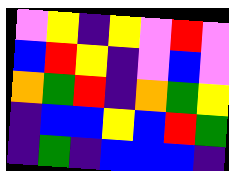[["violet", "yellow", "indigo", "yellow", "violet", "red", "violet"], ["blue", "red", "yellow", "indigo", "violet", "blue", "violet"], ["orange", "green", "red", "indigo", "orange", "green", "yellow"], ["indigo", "blue", "blue", "yellow", "blue", "red", "green"], ["indigo", "green", "indigo", "blue", "blue", "blue", "indigo"]]